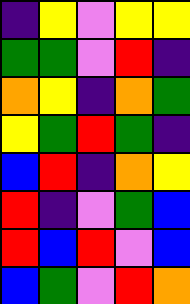[["indigo", "yellow", "violet", "yellow", "yellow"], ["green", "green", "violet", "red", "indigo"], ["orange", "yellow", "indigo", "orange", "green"], ["yellow", "green", "red", "green", "indigo"], ["blue", "red", "indigo", "orange", "yellow"], ["red", "indigo", "violet", "green", "blue"], ["red", "blue", "red", "violet", "blue"], ["blue", "green", "violet", "red", "orange"]]